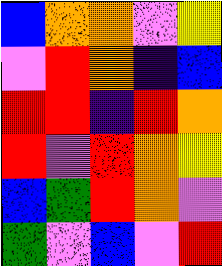[["blue", "orange", "orange", "violet", "yellow"], ["violet", "red", "orange", "indigo", "blue"], ["red", "red", "indigo", "red", "orange"], ["red", "violet", "red", "orange", "yellow"], ["blue", "green", "red", "orange", "violet"], ["green", "violet", "blue", "violet", "red"]]